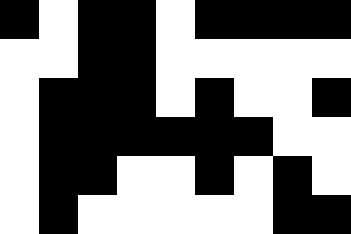[["black", "white", "black", "black", "white", "black", "black", "black", "black"], ["white", "white", "black", "black", "white", "white", "white", "white", "white"], ["white", "black", "black", "black", "white", "black", "white", "white", "black"], ["white", "black", "black", "black", "black", "black", "black", "white", "white"], ["white", "black", "black", "white", "white", "black", "white", "black", "white"], ["white", "black", "white", "white", "white", "white", "white", "black", "black"]]